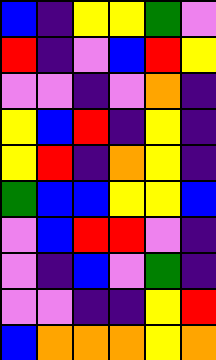[["blue", "indigo", "yellow", "yellow", "green", "violet"], ["red", "indigo", "violet", "blue", "red", "yellow"], ["violet", "violet", "indigo", "violet", "orange", "indigo"], ["yellow", "blue", "red", "indigo", "yellow", "indigo"], ["yellow", "red", "indigo", "orange", "yellow", "indigo"], ["green", "blue", "blue", "yellow", "yellow", "blue"], ["violet", "blue", "red", "red", "violet", "indigo"], ["violet", "indigo", "blue", "violet", "green", "indigo"], ["violet", "violet", "indigo", "indigo", "yellow", "red"], ["blue", "orange", "orange", "orange", "yellow", "orange"]]